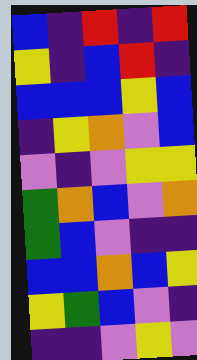[["blue", "indigo", "red", "indigo", "red"], ["yellow", "indigo", "blue", "red", "indigo"], ["blue", "blue", "blue", "yellow", "blue"], ["indigo", "yellow", "orange", "violet", "blue"], ["violet", "indigo", "violet", "yellow", "yellow"], ["green", "orange", "blue", "violet", "orange"], ["green", "blue", "violet", "indigo", "indigo"], ["blue", "blue", "orange", "blue", "yellow"], ["yellow", "green", "blue", "violet", "indigo"], ["indigo", "indigo", "violet", "yellow", "violet"]]